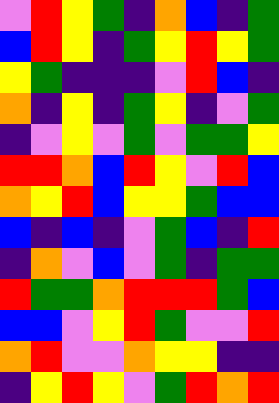[["violet", "red", "yellow", "green", "indigo", "orange", "blue", "indigo", "green"], ["blue", "red", "yellow", "indigo", "green", "yellow", "red", "yellow", "green"], ["yellow", "green", "indigo", "indigo", "indigo", "violet", "red", "blue", "indigo"], ["orange", "indigo", "yellow", "indigo", "green", "yellow", "indigo", "violet", "green"], ["indigo", "violet", "yellow", "violet", "green", "violet", "green", "green", "yellow"], ["red", "red", "orange", "blue", "red", "yellow", "violet", "red", "blue"], ["orange", "yellow", "red", "blue", "yellow", "yellow", "green", "blue", "blue"], ["blue", "indigo", "blue", "indigo", "violet", "green", "blue", "indigo", "red"], ["indigo", "orange", "violet", "blue", "violet", "green", "indigo", "green", "green"], ["red", "green", "green", "orange", "red", "red", "red", "green", "blue"], ["blue", "blue", "violet", "yellow", "red", "green", "violet", "violet", "red"], ["orange", "red", "violet", "violet", "orange", "yellow", "yellow", "indigo", "indigo"], ["indigo", "yellow", "red", "yellow", "violet", "green", "red", "orange", "red"]]